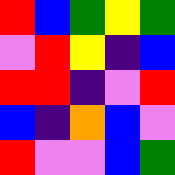[["red", "blue", "green", "yellow", "green"], ["violet", "red", "yellow", "indigo", "blue"], ["red", "red", "indigo", "violet", "red"], ["blue", "indigo", "orange", "blue", "violet"], ["red", "violet", "violet", "blue", "green"]]